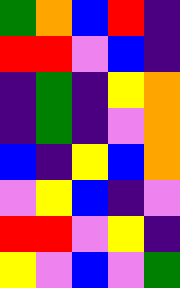[["green", "orange", "blue", "red", "indigo"], ["red", "red", "violet", "blue", "indigo"], ["indigo", "green", "indigo", "yellow", "orange"], ["indigo", "green", "indigo", "violet", "orange"], ["blue", "indigo", "yellow", "blue", "orange"], ["violet", "yellow", "blue", "indigo", "violet"], ["red", "red", "violet", "yellow", "indigo"], ["yellow", "violet", "blue", "violet", "green"]]